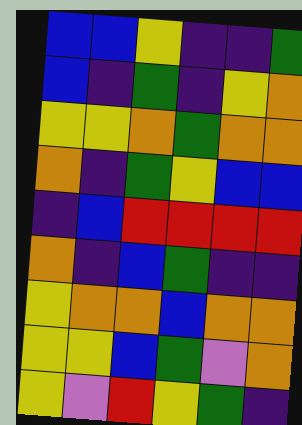[["blue", "blue", "yellow", "indigo", "indigo", "green"], ["blue", "indigo", "green", "indigo", "yellow", "orange"], ["yellow", "yellow", "orange", "green", "orange", "orange"], ["orange", "indigo", "green", "yellow", "blue", "blue"], ["indigo", "blue", "red", "red", "red", "red"], ["orange", "indigo", "blue", "green", "indigo", "indigo"], ["yellow", "orange", "orange", "blue", "orange", "orange"], ["yellow", "yellow", "blue", "green", "violet", "orange"], ["yellow", "violet", "red", "yellow", "green", "indigo"]]